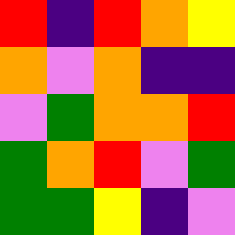[["red", "indigo", "red", "orange", "yellow"], ["orange", "violet", "orange", "indigo", "indigo"], ["violet", "green", "orange", "orange", "red"], ["green", "orange", "red", "violet", "green"], ["green", "green", "yellow", "indigo", "violet"]]